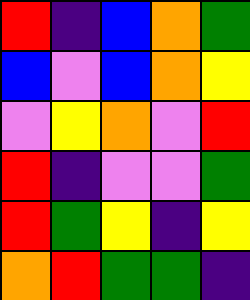[["red", "indigo", "blue", "orange", "green"], ["blue", "violet", "blue", "orange", "yellow"], ["violet", "yellow", "orange", "violet", "red"], ["red", "indigo", "violet", "violet", "green"], ["red", "green", "yellow", "indigo", "yellow"], ["orange", "red", "green", "green", "indigo"]]